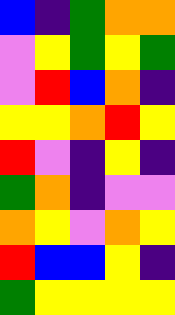[["blue", "indigo", "green", "orange", "orange"], ["violet", "yellow", "green", "yellow", "green"], ["violet", "red", "blue", "orange", "indigo"], ["yellow", "yellow", "orange", "red", "yellow"], ["red", "violet", "indigo", "yellow", "indigo"], ["green", "orange", "indigo", "violet", "violet"], ["orange", "yellow", "violet", "orange", "yellow"], ["red", "blue", "blue", "yellow", "indigo"], ["green", "yellow", "yellow", "yellow", "yellow"]]